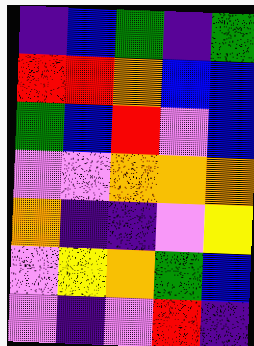[["indigo", "blue", "green", "indigo", "green"], ["red", "red", "orange", "blue", "blue"], ["green", "blue", "red", "violet", "blue"], ["violet", "violet", "orange", "orange", "orange"], ["orange", "indigo", "indigo", "violet", "yellow"], ["violet", "yellow", "orange", "green", "blue"], ["violet", "indigo", "violet", "red", "indigo"]]